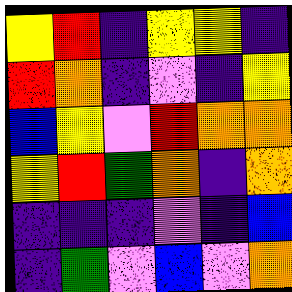[["yellow", "red", "indigo", "yellow", "yellow", "indigo"], ["red", "orange", "indigo", "violet", "indigo", "yellow"], ["blue", "yellow", "violet", "red", "orange", "orange"], ["yellow", "red", "green", "orange", "indigo", "orange"], ["indigo", "indigo", "indigo", "violet", "indigo", "blue"], ["indigo", "green", "violet", "blue", "violet", "orange"]]